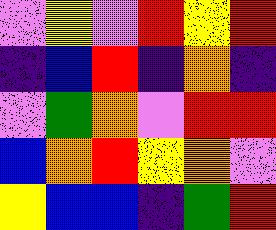[["violet", "yellow", "violet", "red", "yellow", "red"], ["indigo", "blue", "red", "indigo", "orange", "indigo"], ["violet", "green", "orange", "violet", "red", "red"], ["blue", "orange", "red", "yellow", "orange", "violet"], ["yellow", "blue", "blue", "indigo", "green", "red"]]